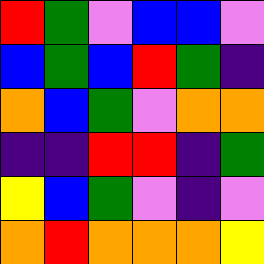[["red", "green", "violet", "blue", "blue", "violet"], ["blue", "green", "blue", "red", "green", "indigo"], ["orange", "blue", "green", "violet", "orange", "orange"], ["indigo", "indigo", "red", "red", "indigo", "green"], ["yellow", "blue", "green", "violet", "indigo", "violet"], ["orange", "red", "orange", "orange", "orange", "yellow"]]